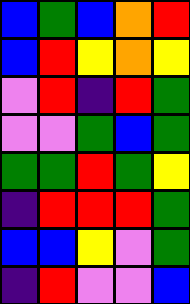[["blue", "green", "blue", "orange", "red"], ["blue", "red", "yellow", "orange", "yellow"], ["violet", "red", "indigo", "red", "green"], ["violet", "violet", "green", "blue", "green"], ["green", "green", "red", "green", "yellow"], ["indigo", "red", "red", "red", "green"], ["blue", "blue", "yellow", "violet", "green"], ["indigo", "red", "violet", "violet", "blue"]]